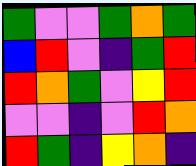[["green", "violet", "violet", "green", "orange", "green"], ["blue", "red", "violet", "indigo", "green", "red"], ["red", "orange", "green", "violet", "yellow", "red"], ["violet", "violet", "indigo", "violet", "red", "orange"], ["red", "green", "indigo", "yellow", "orange", "indigo"]]